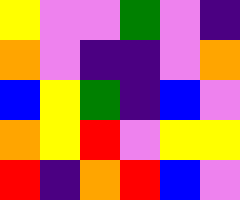[["yellow", "violet", "violet", "green", "violet", "indigo"], ["orange", "violet", "indigo", "indigo", "violet", "orange"], ["blue", "yellow", "green", "indigo", "blue", "violet"], ["orange", "yellow", "red", "violet", "yellow", "yellow"], ["red", "indigo", "orange", "red", "blue", "violet"]]